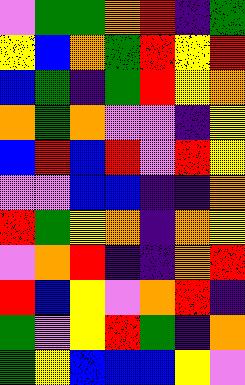[["violet", "green", "green", "orange", "red", "indigo", "green"], ["yellow", "blue", "orange", "green", "red", "yellow", "red"], ["blue", "green", "indigo", "green", "red", "yellow", "orange"], ["orange", "green", "orange", "violet", "violet", "indigo", "yellow"], ["blue", "red", "blue", "red", "violet", "red", "yellow"], ["violet", "violet", "blue", "blue", "indigo", "indigo", "orange"], ["red", "green", "yellow", "orange", "indigo", "orange", "yellow"], ["violet", "orange", "red", "indigo", "indigo", "orange", "red"], ["red", "blue", "yellow", "violet", "orange", "red", "indigo"], ["green", "violet", "yellow", "red", "green", "indigo", "orange"], ["green", "yellow", "blue", "blue", "blue", "yellow", "violet"]]